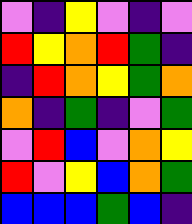[["violet", "indigo", "yellow", "violet", "indigo", "violet"], ["red", "yellow", "orange", "red", "green", "indigo"], ["indigo", "red", "orange", "yellow", "green", "orange"], ["orange", "indigo", "green", "indigo", "violet", "green"], ["violet", "red", "blue", "violet", "orange", "yellow"], ["red", "violet", "yellow", "blue", "orange", "green"], ["blue", "blue", "blue", "green", "blue", "indigo"]]